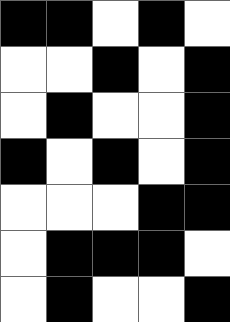[["black", "black", "white", "black", "white"], ["white", "white", "black", "white", "black"], ["white", "black", "white", "white", "black"], ["black", "white", "black", "white", "black"], ["white", "white", "white", "black", "black"], ["white", "black", "black", "black", "white"], ["white", "black", "white", "white", "black"]]